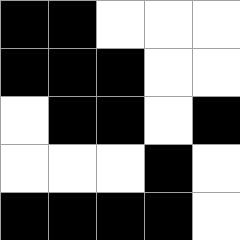[["black", "black", "white", "white", "white"], ["black", "black", "black", "white", "white"], ["white", "black", "black", "white", "black"], ["white", "white", "white", "black", "white"], ["black", "black", "black", "black", "white"]]